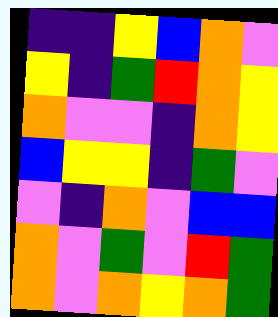[["indigo", "indigo", "yellow", "blue", "orange", "violet"], ["yellow", "indigo", "green", "red", "orange", "yellow"], ["orange", "violet", "violet", "indigo", "orange", "yellow"], ["blue", "yellow", "yellow", "indigo", "green", "violet"], ["violet", "indigo", "orange", "violet", "blue", "blue"], ["orange", "violet", "green", "violet", "red", "green"], ["orange", "violet", "orange", "yellow", "orange", "green"]]